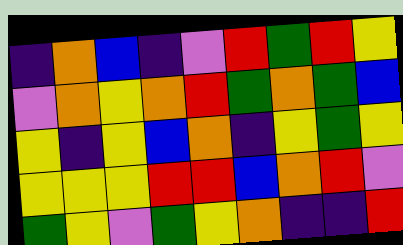[["indigo", "orange", "blue", "indigo", "violet", "red", "green", "red", "yellow"], ["violet", "orange", "yellow", "orange", "red", "green", "orange", "green", "blue"], ["yellow", "indigo", "yellow", "blue", "orange", "indigo", "yellow", "green", "yellow"], ["yellow", "yellow", "yellow", "red", "red", "blue", "orange", "red", "violet"], ["green", "yellow", "violet", "green", "yellow", "orange", "indigo", "indigo", "red"]]